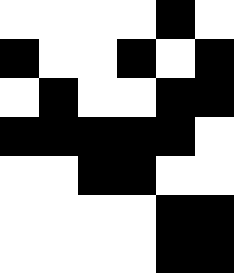[["white", "white", "white", "white", "black", "white"], ["black", "white", "white", "black", "white", "black"], ["white", "black", "white", "white", "black", "black"], ["black", "black", "black", "black", "black", "white"], ["white", "white", "black", "black", "white", "white"], ["white", "white", "white", "white", "black", "black"], ["white", "white", "white", "white", "black", "black"]]